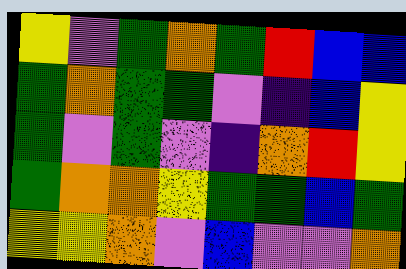[["yellow", "violet", "green", "orange", "green", "red", "blue", "blue"], ["green", "orange", "green", "green", "violet", "indigo", "blue", "yellow"], ["green", "violet", "green", "violet", "indigo", "orange", "red", "yellow"], ["green", "orange", "orange", "yellow", "green", "green", "blue", "green"], ["yellow", "yellow", "orange", "violet", "blue", "violet", "violet", "orange"]]